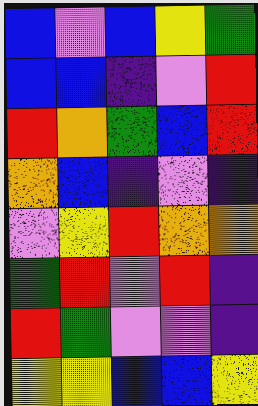[["blue", "violet", "blue", "yellow", "green"], ["blue", "blue", "indigo", "violet", "red"], ["red", "orange", "green", "blue", "red"], ["orange", "blue", "indigo", "violet", "indigo"], ["violet", "yellow", "red", "orange", "orange"], ["green", "red", "violet", "red", "indigo"], ["red", "green", "violet", "violet", "indigo"], ["yellow", "yellow", "blue", "blue", "yellow"]]